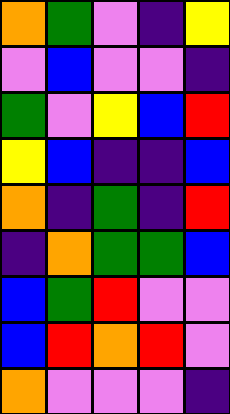[["orange", "green", "violet", "indigo", "yellow"], ["violet", "blue", "violet", "violet", "indigo"], ["green", "violet", "yellow", "blue", "red"], ["yellow", "blue", "indigo", "indigo", "blue"], ["orange", "indigo", "green", "indigo", "red"], ["indigo", "orange", "green", "green", "blue"], ["blue", "green", "red", "violet", "violet"], ["blue", "red", "orange", "red", "violet"], ["orange", "violet", "violet", "violet", "indigo"]]